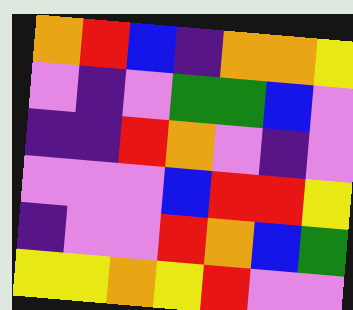[["orange", "red", "blue", "indigo", "orange", "orange", "yellow"], ["violet", "indigo", "violet", "green", "green", "blue", "violet"], ["indigo", "indigo", "red", "orange", "violet", "indigo", "violet"], ["violet", "violet", "violet", "blue", "red", "red", "yellow"], ["indigo", "violet", "violet", "red", "orange", "blue", "green"], ["yellow", "yellow", "orange", "yellow", "red", "violet", "violet"]]